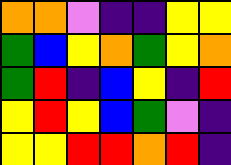[["orange", "orange", "violet", "indigo", "indigo", "yellow", "yellow"], ["green", "blue", "yellow", "orange", "green", "yellow", "orange"], ["green", "red", "indigo", "blue", "yellow", "indigo", "red"], ["yellow", "red", "yellow", "blue", "green", "violet", "indigo"], ["yellow", "yellow", "red", "red", "orange", "red", "indigo"]]